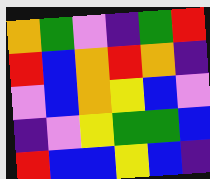[["orange", "green", "violet", "indigo", "green", "red"], ["red", "blue", "orange", "red", "orange", "indigo"], ["violet", "blue", "orange", "yellow", "blue", "violet"], ["indigo", "violet", "yellow", "green", "green", "blue"], ["red", "blue", "blue", "yellow", "blue", "indigo"]]